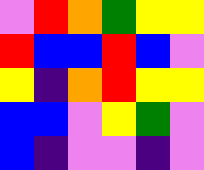[["violet", "red", "orange", "green", "yellow", "yellow"], ["red", "blue", "blue", "red", "blue", "violet"], ["yellow", "indigo", "orange", "red", "yellow", "yellow"], ["blue", "blue", "violet", "yellow", "green", "violet"], ["blue", "indigo", "violet", "violet", "indigo", "violet"]]